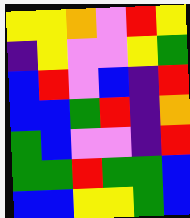[["yellow", "yellow", "orange", "violet", "red", "yellow"], ["indigo", "yellow", "violet", "violet", "yellow", "green"], ["blue", "red", "violet", "blue", "indigo", "red"], ["blue", "blue", "green", "red", "indigo", "orange"], ["green", "blue", "violet", "violet", "indigo", "red"], ["green", "green", "red", "green", "green", "blue"], ["blue", "blue", "yellow", "yellow", "green", "blue"]]